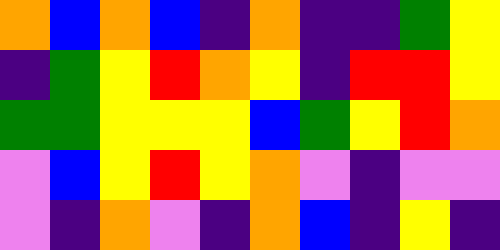[["orange", "blue", "orange", "blue", "indigo", "orange", "indigo", "indigo", "green", "yellow"], ["indigo", "green", "yellow", "red", "orange", "yellow", "indigo", "red", "red", "yellow"], ["green", "green", "yellow", "yellow", "yellow", "blue", "green", "yellow", "red", "orange"], ["violet", "blue", "yellow", "red", "yellow", "orange", "violet", "indigo", "violet", "violet"], ["violet", "indigo", "orange", "violet", "indigo", "orange", "blue", "indigo", "yellow", "indigo"]]